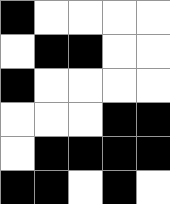[["black", "white", "white", "white", "white"], ["white", "black", "black", "white", "white"], ["black", "white", "white", "white", "white"], ["white", "white", "white", "black", "black"], ["white", "black", "black", "black", "black"], ["black", "black", "white", "black", "white"]]